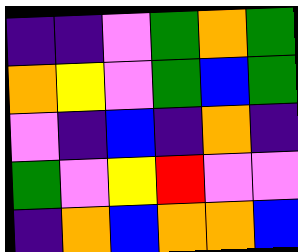[["indigo", "indigo", "violet", "green", "orange", "green"], ["orange", "yellow", "violet", "green", "blue", "green"], ["violet", "indigo", "blue", "indigo", "orange", "indigo"], ["green", "violet", "yellow", "red", "violet", "violet"], ["indigo", "orange", "blue", "orange", "orange", "blue"]]